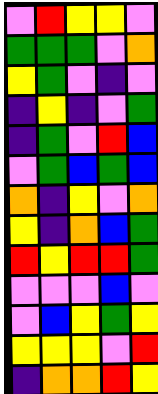[["violet", "red", "yellow", "yellow", "violet"], ["green", "green", "green", "violet", "orange"], ["yellow", "green", "violet", "indigo", "violet"], ["indigo", "yellow", "indigo", "violet", "green"], ["indigo", "green", "violet", "red", "blue"], ["violet", "green", "blue", "green", "blue"], ["orange", "indigo", "yellow", "violet", "orange"], ["yellow", "indigo", "orange", "blue", "green"], ["red", "yellow", "red", "red", "green"], ["violet", "violet", "violet", "blue", "violet"], ["violet", "blue", "yellow", "green", "yellow"], ["yellow", "yellow", "yellow", "violet", "red"], ["indigo", "orange", "orange", "red", "yellow"]]